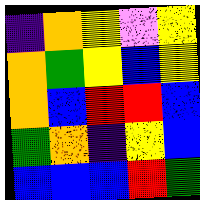[["indigo", "orange", "yellow", "violet", "yellow"], ["orange", "green", "yellow", "blue", "yellow"], ["orange", "blue", "red", "red", "blue"], ["green", "orange", "indigo", "yellow", "blue"], ["blue", "blue", "blue", "red", "green"]]